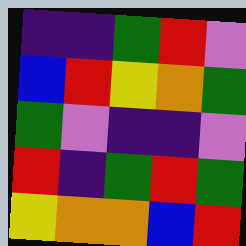[["indigo", "indigo", "green", "red", "violet"], ["blue", "red", "yellow", "orange", "green"], ["green", "violet", "indigo", "indigo", "violet"], ["red", "indigo", "green", "red", "green"], ["yellow", "orange", "orange", "blue", "red"]]